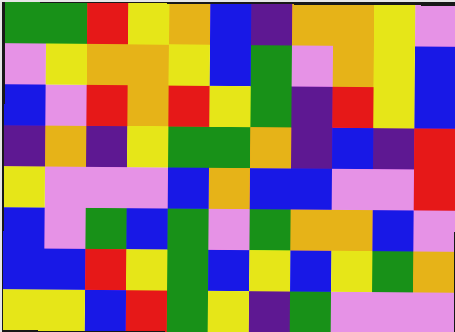[["green", "green", "red", "yellow", "orange", "blue", "indigo", "orange", "orange", "yellow", "violet"], ["violet", "yellow", "orange", "orange", "yellow", "blue", "green", "violet", "orange", "yellow", "blue"], ["blue", "violet", "red", "orange", "red", "yellow", "green", "indigo", "red", "yellow", "blue"], ["indigo", "orange", "indigo", "yellow", "green", "green", "orange", "indigo", "blue", "indigo", "red"], ["yellow", "violet", "violet", "violet", "blue", "orange", "blue", "blue", "violet", "violet", "red"], ["blue", "violet", "green", "blue", "green", "violet", "green", "orange", "orange", "blue", "violet"], ["blue", "blue", "red", "yellow", "green", "blue", "yellow", "blue", "yellow", "green", "orange"], ["yellow", "yellow", "blue", "red", "green", "yellow", "indigo", "green", "violet", "violet", "violet"]]